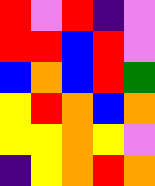[["red", "violet", "red", "indigo", "violet"], ["red", "red", "blue", "red", "violet"], ["blue", "orange", "blue", "red", "green"], ["yellow", "red", "orange", "blue", "orange"], ["yellow", "yellow", "orange", "yellow", "violet"], ["indigo", "yellow", "orange", "red", "orange"]]